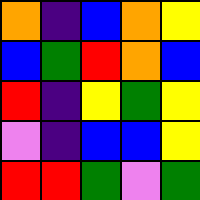[["orange", "indigo", "blue", "orange", "yellow"], ["blue", "green", "red", "orange", "blue"], ["red", "indigo", "yellow", "green", "yellow"], ["violet", "indigo", "blue", "blue", "yellow"], ["red", "red", "green", "violet", "green"]]